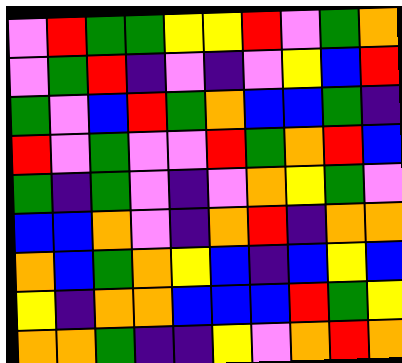[["violet", "red", "green", "green", "yellow", "yellow", "red", "violet", "green", "orange"], ["violet", "green", "red", "indigo", "violet", "indigo", "violet", "yellow", "blue", "red"], ["green", "violet", "blue", "red", "green", "orange", "blue", "blue", "green", "indigo"], ["red", "violet", "green", "violet", "violet", "red", "green", "orange", "red", "blue"], ["green", "indigo", "green", "violet", "indigo", "violet", "orange", "yellow", "green", "violet"], ["blue", "blue", "orange", "violet", "indigo", "orange", "red", "indigo", "orange", "orange"], ["orange", "blue", "green", "orange", "yellow", "blue", "indigo", "blue", "yellow", "blue"], ["yellow", "indigo", "orange", "orange", "blue", "blue", "blue", "red", "green", "yellow"], ["orange", "orange", "green", "indigo", "indigo", "yellow", "violet", "orange", "red", "orange"]]